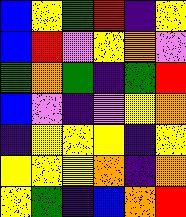[["blue", "yellow", "green", "red", "indigo", "yellow"], ["blue", "red", "violet", "yellow", "orange", "violet"], ["green", "orange", "green", "indigo", "green", "red"], ["blue", "violet", "indigo", "violet", "yellow", "orange"], ["indigo", "yellow", "yellow", "yellow", "indigo", "yellow"], ["yellow", "yellow", "yellow", "orange", "indigo", "orange"], ["yellow", "green", "indigo", "blue", "orange", "red"]]